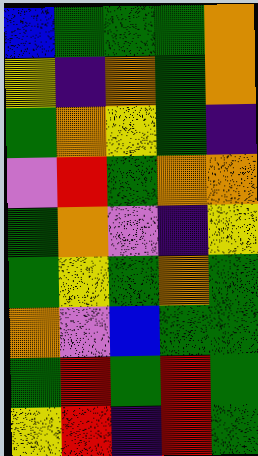[["blue", "green", "green", "green", "orange"], ["yellow", "indigo", "orange", "green", "orange"], ["green", "orange", "yellow", "green", "indigo"], ["violet", "red", "green", "orange", "orange"], ["green", "orange", "violet", "indigo", "yellow"], ["green", "yellow", "green", "orange", "green"], ["orange", "violet", "blue", "green", "green"], ["green", "red", "green", "red", "green"], ["yellow", "red", "indigo", "red", "green"]]